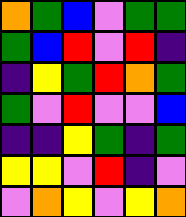[["orange", "green", "blue", "violet", "green", "green"], ["green", "blue", "red", "violet", "red", "indigo"], ["indigo", "yellow", "green", "red", "orange", "green"], ["green", "violet", "red", "violet", "violet", "blue"], ["indigo", "indigo", "yellow", "green", "indigo", "green"], ["yellow", "yellow", "violet", "red", "indigo", "violet"], ["violet", "orange", "yellow", "violet", "yellow", "orange"]]